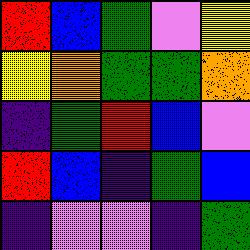[["red", "blue", "green", "violet", "yellow"], ["yellow", "orange", "green", "green", "orange"], ["indigo", "green", "red", "blue", "violet"], ["red", "blue", "indigo", "green", "blue"], ["indigo", "violet", "violet", "indigo", "green"]]